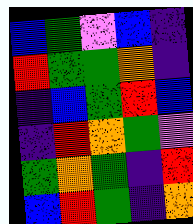[["blue", "green", "violet", "blue", "indigo"], ["red", "green", "green", "orange", "indigo"], ["indigo", "blue", "green", "red", "blue"], ["indigo", "red", "orange", "green", "violet"], ["green", "orange", "green", "indigo", "red"], ["blue", "red", "green", "indigo", "orange"]]